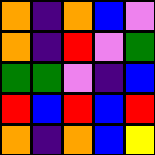[["orange", "indigo", "orange", "blue", "violet"], ["orange", "indigo", "red", "violet", "green"], ["green", "green", "violet", "indigo", "blue"], ["red", "blue", "red", "blue", "red"], ["orange", "indigo", "orange", "blue", "yellow"]]